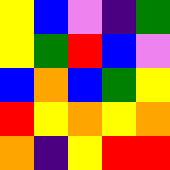[["yellow", "blue", "violet", "indigo", "green"], ["yellow", "green", "red", "blue", "violet"], ["blue", "orange", "blue", "green", "yellow"], ["red", "yellow", "orange", "yellow", "orange"], ["orange", "indigo", "yellow", "red", "red"]]